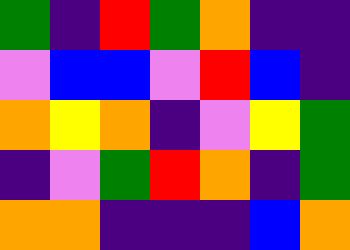[["green", "indigo", "red", "green", "orange", "indigo", "indigo"], ["violet", "blue", "blue", "violet", "red", "blue", "indigo"], ["orange", "yellow", "orange", "indigo", "violet", "yellow", "green"], ["indigo", "violet", "green", "red", "orange", "indigo", "green"], ["orange", "orange", "indigo", "indigo", "indigo", "blue", "orange"]]